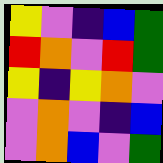[["yellow", "violet", "indigo", "blue", "green"], ["red", "orange", "violet", "red", "green"], ["yellow", "indigo", "yellow", "orange", "violet"], ["violet", "orange", "violet", "indigo", "blue"], ["violet", "orange", "blue", "violet", "green"]]